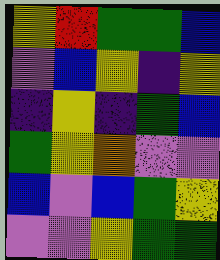[["yellow", "red", "green", "green", "blue"], ["violet", "blue", "yellow", "indigo", "yellow"], ["indigo", "yellow", "indigo", "green", "blue"], ["green", "yellow", "orange", "violet", "violet"], ["blue", "violet", "blue", "green", "yellow"], ["violet", "violet", "yellow", "green", "green"]]